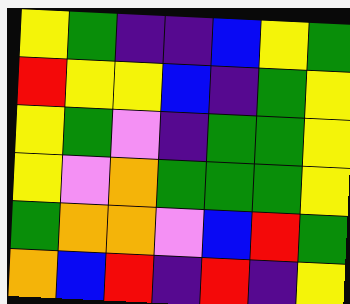[["yellow", "green", "indigo", "indigo", "blue", "yellow", "green"], ["red", "yellow", "yellow", "blue", "indigo", "green", "yellow"], ["yellow", "green", "violet", "indigo", "green", "green", "yellow"], ["yellow", "violet", "orange", "green", "green", "green", "yellow"], ["green", "orange", "orange", "violet", "blue", "red", "green"], ["orange", "blue", "red", "indigo", "red", "indigo", "yellow"]]